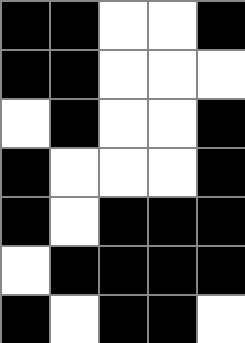[["black", "black", "white", "white", "black"], ["black", "black", "white", "white", "white"], ["white", "black", "white", "white", "black"], ["black", "white", "white", "white", "black"], ["black", "white", "black", "black", "black"], ["white", "black", "black", "black", "black"], ["black", "white", "black", "black", "white"]]